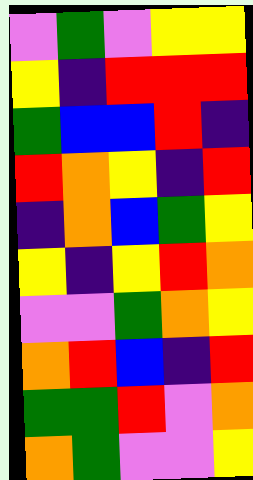[["violet", "green", "violet", "yellow", "yellow"], ["yellow", "indigo", "red", "red", "red"], ["green", "blue", "blue", "red", "indigo"], ["red", "orange", "yellow", "indigo", "red"], ["indigo", "orange", "blue", "green", "yellow"], ["yellow", "indigo", "yellow", "red", "orange"], ["violet", "violet", "green", "orange", "yellow"], ["orange", "red", "blue", "indigo", "red"], ["green", "green", "red", "violet", "orange"], ["orange", "green", "violet", "violet", "yellow"]]